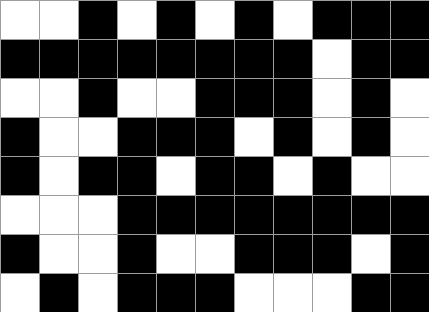[["white", "white", "black", "white", "black", "white", "black", "white", "black", "black", "black"], ["black", "black", "black", "black", "black", "black", "black", "black", "white", "black", "black"], ["white", "white", "black", "white", "white", "black", "black", "black", "white", "black", "white"], ["black", "white", "white", "black", "black", "black", "white", "black", "white", "black", "white"], ["black", "white", "black", "black", "white", "black", "black", "white", "black", "white", "white"], ["white", "white", "white", "black", "black", "black", "black", "black", "black", "black", "black"], ["black", "white", "white", "black", "white", "white", "black", "black", "black", "white", "black"], ["white", "black", "white", "black", "black", "black", "white", "white", "white", "black", "black"]]